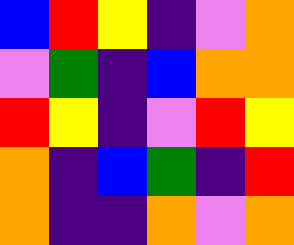[["blue", "red", "yellow", "indigo", "violet", "orange"], ["violet", "green", "indigo", "blue", "orange", "orange"], ["red", "yellow", "indigo", "violet", "red", "yellow"], ["orange", "indigo", "blue", "green", "indigo", "red"], ["orange", "indigo", "indigo", "orange", "violet", "orange"]]